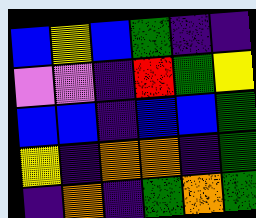[["blue", "yellow", "blue", "green", "indigo", "indigo"], ["violet", "violet", "indigo", "red", "green", "yellow"], ["blue", "blue", "indigo", "blue", "blue", "green"], ["yellow", "indigo", "orange", "orange", "indigo", "green"], ["indigo", "orange", "indigo", "green", "orange", "green"]]